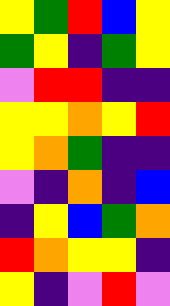[["yellow", "green", "red", "blue", "yellow"], ["green", "yellow", "indigo", "green", "yellow"], ["violet", "red", "red", "indigo", "indigo"], ["yellow", "yellow", "orange", "yellow", "red"], ["yellow", "orange", "green", "indigo", "indigo"], ["violet", "indigo", "orange", "indigo", "blue"], ["indigo", "yellow", "blue", "green", "orange"], ["red", "orange", "yellow", "yellow", "indigo"], ["yellow", "indigo", "violet", "red", "violet"]]